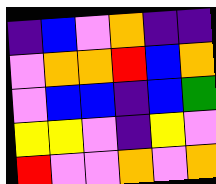[["indigo", "blue", "violet", "orange", "indigo", "indigo"], ["violet", "orange", "orange", "red", "blue", "orange"], ["violet", "blue", "blue", "indigo", "blue", "green"], ["yellow", "yellow", "violet", "indigo", "yellow", "violet"], ["red", "violet", "violet", "orange", "violet", "orange"]]